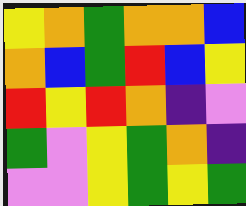[["yellow", "orange", "green", "orange", "orange", "blue"], ["orange", "blue", "green", "red", "blue", "yellow"], ["red", "yellow", "red", "orange", "indigo", "violet"], ["green", "violet", "yellow", "green", "orange", "indigo"], ["violet", "violet", "yellow", "green", "yellow", "green"]]